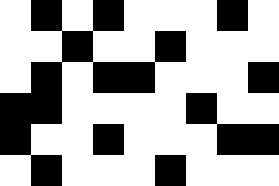[["white", "black", "white", "black", "white", "white", "white", "black", "white"], ["white", "white", "black", "white", "white", "black", "white", "white", "white"], ["white", "black", "white", "black", "black", "white", "white", "white", "black"], ["black", "black", "white", "white", "white", "white", "black", "white", "white"], ["black", "white", "white", "black", "white", "white", "white", "black", "black"], ["white", "black", "white", "white", "white", "black", "white", "white", "white"]]